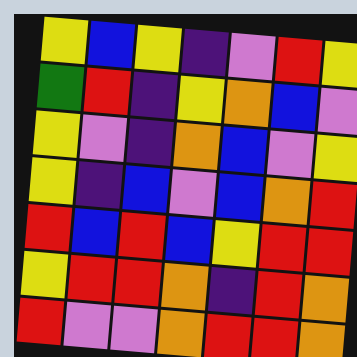[["yellow", "blue", "yellow", "indigo", "violet", "red", "yellow"], ["green", "red", "indigo", "yellow", "orange", "blue", "violet"], ["yellow", "violet", "indigo", "orange", "blue", "violet", "yellow"], ["yellow", "indigo", "blue", "violet", "blue", "orange", "red"], ["red", "blue", "red", "blue", "yellow", "red", "red"], ["yellow", "red", "red", "orange", "indigo", "red", "orange"], ["red", "violet", "violet", "orange", "red", "red", "orange"]]